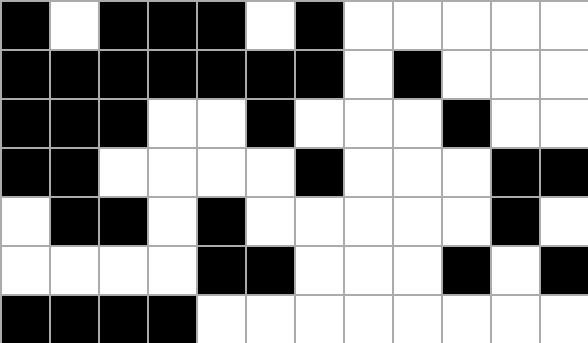[["black", "white", "black", "black", "black", "white", "black", "white", "white", "white", "white", "white"], ["black", "black", "black", "black", "black", "black", "black", "white", "black", "white", "white", "white"], ["black", "black", "black", "white", "white", "black", "white", "white", "white", "black", "white", "white"], ["black", "black", "white", "white", "white", "white", "black", "white", "white", "white", "black", "black"], ["white", "black", "black", "white", "black", "white", "white", "white", "white", "white", "black", "white"], ["white", "white", "white", "white", "black", "black", "white", "white", "white", "black", "white", "black"], ["black", "black", "black", "black", "white", "white", "white", "white", "white", "white", "white", "white"]]